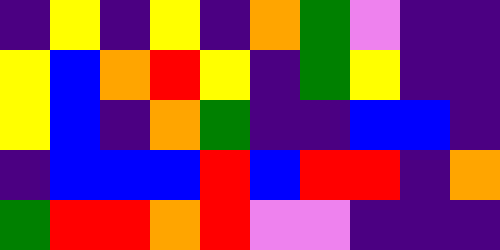[["indigo", "yellow", "indigo", "yellow", "indigo", "orange", "green", "violet", "indigo", "indigo"], ["yellow", "blue", "orange", "red", "yellow", "indigo", "green", "yellow", "indigo", "indigo"], ["yellow", "blue", "indigo", "orange", "green", "indigo", "indigo", "blue", "blue", "indigo"], ["indigo", "blue", "blue", "blue", "red", "blue", "red", "red", "indigo", "orange"], ["green", "red", "red", "orange", "red", "violet", "violet", "indigo", "indigo", "indigo"]]